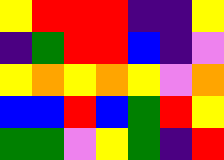[["yellow", "red", "red", "red", "indigo", "indigo", "yellow"], ["indigo", "green", "red", "red", "blue", "indigo", "violet"], ["yellow", "orange", "yellow", "orange", "yellow", "violet", "orange"], ["blue", "blue", "red", "blue", "green", "red", "yellow"], ["green", "green", "violet", "yellow", "green", "indigo", "red"]]